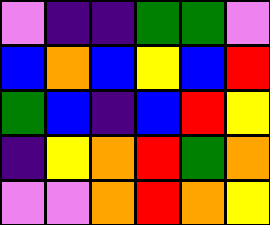[["violet", "indigo", "indigo", "green", "green", "violet"], ["blue", "orange", "blue", "yellow", "blue", "red"], ["green", "blue", "indigo", "blue", "red", "yellow"], ["indigo", "yellow", "orange", "red", "green", "orange"], ["violet", "violet", "orange", "red", "orange", "yellow"]]